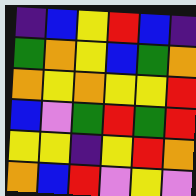[["indigo", "blue", "yellow", "red", "blue", "indigo"], ["green", "orange", "yellow", "blue", "green", "orange"], ["orange", "yellow", "orange", "yellow", "yellow", "red"], ["blue", "violet", "green", "red", "green", "red"], ["yellow", "yellow", "indigo", "yellow", "red", "orange"], ["orange", "blue", "red", "violet", "yellow", "violet"]]